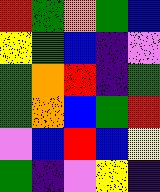[["red", "green", "orange", "green", "blue"], ["yellow", "green", "blue", "indigo", "violet"], ["green", "orange", "red", "indigo", "green"], ["green", "orange", "blue", "green", "red"], ["violet", "blue", "red", "blue", "yellow"], ["green", "indigo", "violet", "yellow", "indigo"]]